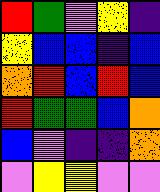[["red", "green", "violet", "yellow", "indigo"], ["yellow", "blue", "blue", "indigo", "blue"], ["orange", "red", "blue", "red", "blue"], ["red", "green", "green", "blue", "orange"], ["blue", "violet", "indigo", "indigo", "orange"], ["violet", "yellow", "yellow", "violet", "violet"]]